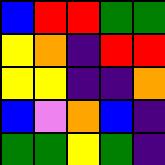[["blue", "red", "red", "green", "green"], ["yellow", "orange", "indigo", "red", "red"], ["yellow", "yellow", "indigo", "indigo", "orange"], ["blue", "violet", "orange", "blue", "indigo"], ["green", "green", "yellow", "green", "indigo"]]